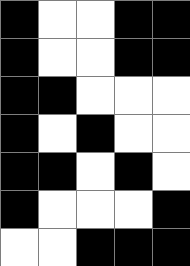[["black", "white", "white", "black", "black"], ["black", "white", "white", "black", "black"], ["black", "black", "white", "white", "white"], ["black", "white", "black", "white", "white"], ["black", "black", "white", "black", "white"], ["black", "white", "white", "white", "black"], ["white", "white", "black", "black", "black"]]